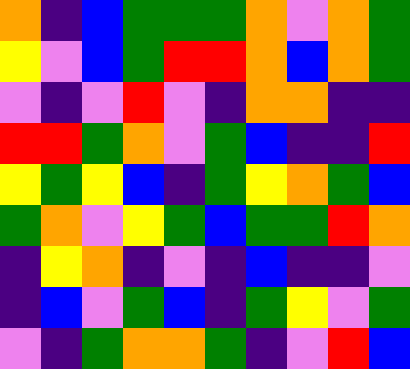[["orange", "indigo", "blue", "green", "green", "green", "orange", "violet", "orange", "green"], ["yellow", "violet", "blue", "green", "red", "red", "orange", "blue", "orange", "green"], ["violet", "indigo", "violet", "red", "violet", "indigo", "orange", "orange", "indigo", "indigo"], ["red", "red", "green", "orange", "violet", "green", "blue", "indigo", "indigo", "red"], ["yellow", "green", "yellow", "blue", "indigo", "green", "yellow", "orange", "green", "blue"], ["green", "orange", "violet", "yellow", "green", "blue", "green", "green", "red", "orange"], ["indigo", "yellow", "orange", "indigo", "violet", "indigo", "blue", "indigo", "indigo", "violet"], ["indigo", "blue", "violet", "green", "blue", "indigo", "green", "yellow", "violet", "green"], ["violet", "indigo", "green", "orange", "orange", "green", "indigo", "violet", "red", "blue"]]